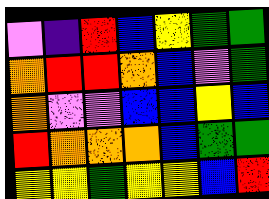[["violet", "indigo", "red", "blue", "yellow", "green", "green"], ["orange", "red", "red", "orange", "blue", "violet", "green"], ["orange", "violet", "violet", "blue", "blue", "yellow", "blue"], ["red", "orange", "orange", "orange", "blue", "green", "green"], ["yellow", "yellow", "green", "yellow", "yellow", "blue", "red"]]